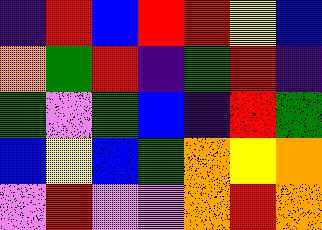[["indigo", "red", "blue", "red", "red", "yellow", "blue"], ["orange", "green", "red", "indigo", "green", "red", "indigo"], ["green", "violet", "green", "blue", "indigo", "red", "green"], ["blue", "yellow", "blue", "green", "orange", "yellow", "orange"], ["violet", "red", "violet", "violet", "orange", "red", "orange"]]